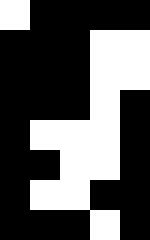[["white", "black", "black", "black", "black"], ["black", "black", "black", "white", "white"], ["black", "black", "black", "white", "white"], ["black", "black", "black", "white", "black"], ["black", "white", "white", "white", "black"], ["black", "black", "white", "white", "black"], ["black", "white", "white", "black", "black"], ["black", "black", "black", "white", "black"]]